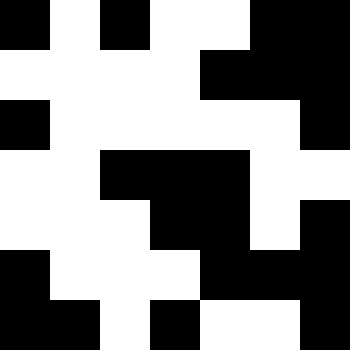[["black", "white", "black", "white", "white", "black", "black"], ["white", "white", "white", "white", "black", "black", "black"], ["black", "white", "white", "white", "white", "white", "black"], ["white", "white", "black", "black", "black", "white", "white"], ["white", "white", "white", "black", "black", "white", "black"], ["black", "white", "white", "white", "black", "black", "black"], ["black", "black", "white", "black", "white", "white", "black"]]